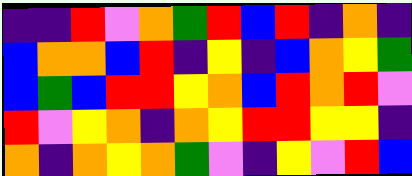[["indigo", "indigo", "red", "violet", "orange", "green", "red", "blue", "red", "indigo", "orange", "indigo"], ["blue", "orange", "orange", "blue", "red", "indigo", "yellow", "indigo", "blue", "orange", "yellow", "green"], ["blue", "green", "blue", "red", "red", "yellow", "orange", "blue", "red", "orange", "red", "violet"], ["red", "violet", "yellow", "orange", "indigo", "orange", "yellow", "red", "red", "yellow", "yellow", "indigo"], ["orange", "indigo", "orange", "yellow", "orange", "green", "violet", "indigo", "yellow", "violet", "red", "blue"]]